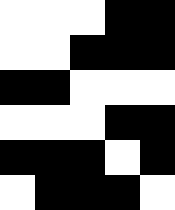[["white", "white", "white", "black", "black"], ["white", "white", "black", "black", "black"], ["black", "black", "white", "white", "white"], ["white", "white", "white", "black", "black"], ["black", "black", "black", "white", "black"], ["white", "black", "black", "black", "white"]]